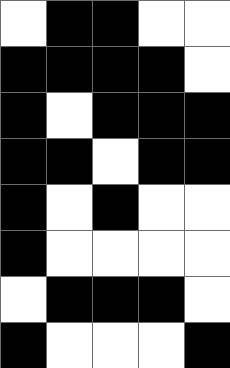[["white", "black", "black", "white", "white"], ["black", "black", "black", "black", "white"], ["black", "white", "black", "black", "black"], ["black", "black", "white", "black", "black"], ["black", "white", "black", "white", "white"], ["black", "white", "white", "white", "white"], ["white", "black", "black", "black", "white"], ["black", "white", "white", "white", "black"]]